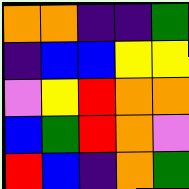[["orange", "orange", "indigo", "indigo", "green"], ["indigo", "blue", "blue", "yellow", "yellow"], ["violet", "yellow", "red", "orange", "orange"], ["blue", "green", "red", "orange", "violet"], ["red", "blue", "indigo", "orange", "green"]]